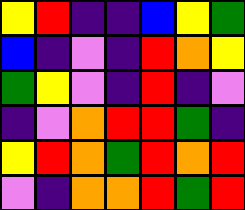[["yellow", "red", "indigo", "indigo", "blue", "yellow", "green"], ["blue", "indigo", "violet", "indigo", "red", "orange", "yellow"], ["green", "yellow", "violet", "indigo", "red", "indigo", "violet"], ["indigo", "violet", "orange", "red", "red", "green", "indigo"], ["yellow", "red", "orange", "green", "red", "orange", "red"], ["violet", "indigo", "orange", "orange", "red", "green", "red"]]